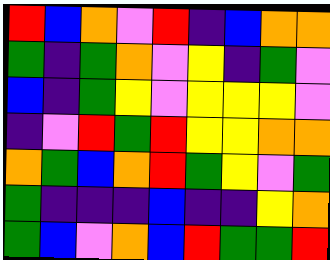[["red", "blue", "orange", "violet", "red", "indigo", "blue", "orange", "orange"], ["green", "indigo", "green", "orange", "violet", "yellow", "indigo", "green", "violet"], ["blue", "indigo", "green", "yellow", "violet", "yellow", "yellow", "yellow", "violet"], ["indigo", "violet", "red", "green", "red", "yellow", "yellow", "orange", "orange"], ["orange", "green", "blue", "orange", "red", "green", "yellow", "violet", "green"], ["green", "indigo", "indigo", "indigo", "blue", "indigo", "indigo", "yellow", "orange"], ["green", "blue", "violet", "orange", "blue", "red", "green", "green", "red"]]